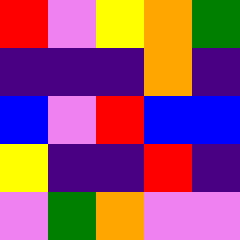[["red", "violet", "yellow", "orange", "green"], ["indigo", "indigo", "indigo", "orange", "indigo"], ["blue", "violet", "red", "blue", "blue"], ["yellow", "indigo", "indigo", "red", "indigo"], ["violet", "green", "orange", "violet", "violet"]]